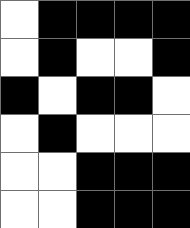[["white", "black", "black", "black", "black"], ["white", "black", "white", "white", "black"], ["black", "white", "black", "black", "white"], ["white", "black", "white", "white", "white"], ["white", "white", "black", "black", "black"], ["white", "white", "black", "black", "black"]]